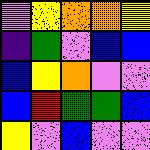[["violet", "yellow", "orange", "orange", "yellow"], ["indigo", "green", "violet", "blue", "blue"], ["blue", "yellow", "orange", "violet", "violet"], ["blue", "red", "green", "green", "blue"], ["yellow", "violet", "blue", "violet", "violet"]]